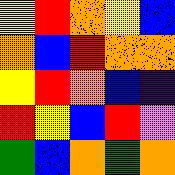[["yellow", "red", "orange", "yellow", "blue"], ["orange", "blue", "red", "orange", "orange"], ["yellow", "red", "orange", "blue", "indigo"], ["red", "yellow", "blue", "red", "violet"], ["green", "blue", "orange", "green", "orange"]]